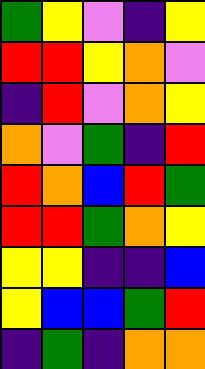[["green", "yellow", "violet", "indigo", "yellow"], ["red", "red", "yellow", "orange", "violet"], ["indigo", "red", "violet", "orange", "yellow"], ["orange", "violet", "green", "indigo", "red"], ["red", "orange", "blue", "red", "green"], ["red", "red", "green", "orange", "yellow"], ["yellow", "yellow", "indigo", "indigo", "blue"], ["yellow", "blue", "blue", "green", "red"], ["indigo", "green", "indigo", "orange", "orange"]]